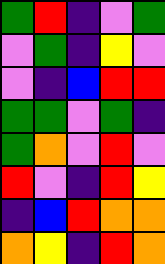[["green", "red", "indigo", "violet", "green"], ["violet", "green", "indigo", "yellow", "violet"], ["violet", "indigo", "blue", "red", "red"], ["green", "green", "violet", "green", "indigo"], ["green", "orange", "violet", "red", "violet"], ["red", "violet", "indigo", "red", "yellow"], ["indigo", "blue", "red", "orange", "orange"], ["orange", "yellow", "indigo", "red", "orange"]]